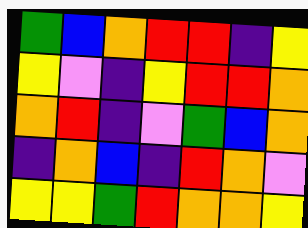[["green", "blue", "orange", "red", "red", "indigo", "yellow"], ["yellow", "violet", "indigo", "yellow", "red", "red", "orange"], ["orange", "red", "indigo", "violet", "green", "blue", "orange"], ["indigo", "orange", "blue", "indigo", "red", "orange", "violet"], ["yellow", "yellow", "green", "red", "orange", "orange", "yellow"]]